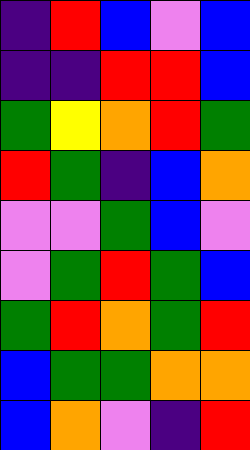[["indigo", "red", "blue", "violet", "blue"], ["indigo", "indigo", "red", "red", "blue"], ["green", "yellow", "orange", "red", "green"], ["red", "green", "indigo", "blue", "orange"], ["violet", "violet", "green", "blue", "violet"], ["violet", "green", "red", "green", "blue"], ["green", "red", "orange", "green", "red"], ["blue", "green", "green", "orange", "orange"], ["blue", "orange", "violet", "indigo", "red"]]